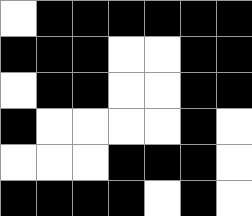[["white", "black", "black", "black", "black", "black", "black"], ["black", "black", "black", "white", "white", "black", "black"], ["white", "black", "black", "white", "white", "black", "black"], ["black", "white", "white", "white", "white", "black", "white"], ["white", "white", "white", "black", "black", "black", "white"], ["black", "black", "black", "black", "white", "black", "white"]]